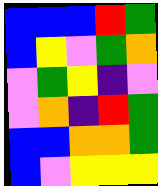[["blue", "blue", "blue", "red", "green"], ["blue", "yellow", "violet", "green", "orange"], ["violet", "green", "yellow", "indigo", "violet"], ["violet", "orange", "indigo", "red", "green"], ["blue", "blue", "orange", "orange", "green"], ["blue", "violet", "yellow", "yellow", "yellow"]]